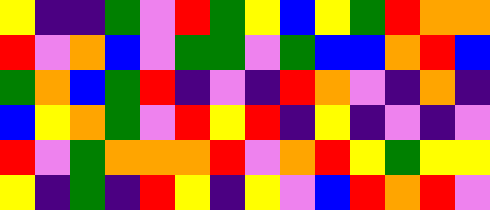[["yellow", "indigo", "indigo", "green", "violet", "red", "green", "yellow", "blue", "yellow", "green", "red", "orange", "orange"], ["red", "violet", "orange", "blue", "violet", "green", "green", "violet", "green", "blue", "blue", "orange", "red", "blue"], ["green", "orange", "blue", "green", "red", "indigo", "violet", "indigo", "red", "orange", "violet", "indigo", "orange", "indigo"], ["blue", "yellow", "orange", "green", "violet", "red", "yellow", "red", "indigo", "yellow", "indigo", "violet", "indigo", "violet"], ["red", "violet", "green", "orange", "orange", "orange", "red", "violet", "orange", "red", "yellow", "green", "yellow", "yellow"], ["yellow", "indigo", "green", "indigo", "red", "yellow", "indigo", "yellow", "violet", "blue", "red", "orange", "red", "violet"]]